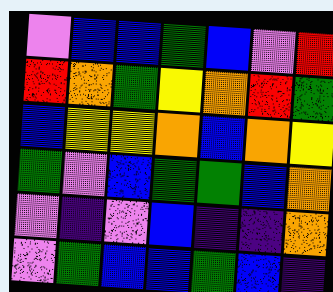[["violet", "blue", "blue", "green", "blue", "violet", "red"], ["red", "orange", "green", "yellow", "orange", "red", "green"], ["blue", "yellow", "yellow", "orange", "blue", "orange", "yellow"], ["green", "violet", "blue", "green", "green", "blue", "orange"], ["violet", "indigo", "violet", "blue", "indigo", "indigo", "orange"], ["violet", "green", "blue", "blue", "green", "blue", "indigo"]]